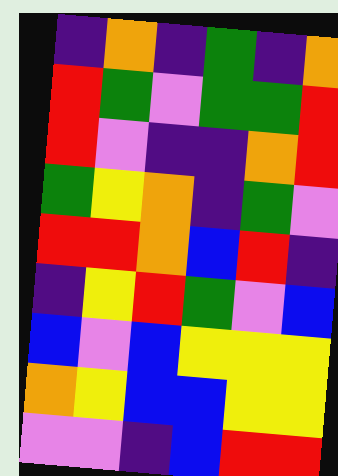[["indigo", "orange", "indigo", "green", "indigo", "orange"], ["red", "green", "violet", "green", "green", "red"], ["red", "violet", "indigo", "indigo", "orange", "red"], ["green", "yellow", "orange", "indigo", "green", "violet"], ["red", "red", "orange", "blue", "red", "indigo"], ["indigo", "yellow", "red", "green", "violet", "blue"], ["blue", "violet", "blue", "yellow", "yellow", "yellow"], ["orange", "yellow", "blue", "blue", "yellow", "yellow"], ["violet", "violet", "indigo", "blue", "red", "red"]]